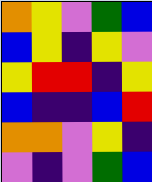[["orange", "yellow", "violet", "green", "blue"], ["blue", "yellow", "indigo", "yellow", "violet"], ["yellow", "red", "red", "indigo", "yellow"], ["blue", "indigo", "indigo", "blue", "red"], ["orange", "orange", "violet", "yellow", "indigo"], ["violet", "indigo", "violet", "green", "blue"]]